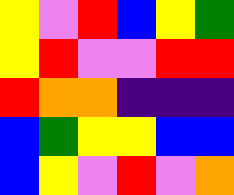[["yellow", "violet", "red", "blue", "yellow", "green"], ["yellow", "red", "violet", "violet", "red", "red"], ["red", "orange", "orange", "indigo", "indigo", "indigo"], ["blue", "green", "yellow", "yellow", "blue", "blue"], ["blue", "yellow", "violet", "red", "violet", "orange"]]